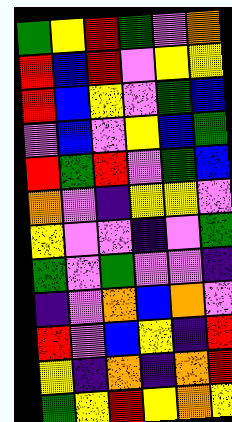[["green", "yellow", "red", "green", "violet", "orange"], ["red", "blue", "red", "violet", "yellow", "yellow"], ["red", "blue", "yellow", "violet", "green", "blue"], ["violet", "blue", "violet", "yellow", "blue", "green"], ["red", "green", "red", "violet", "green", "blue"], ["orange", "violet", "indigo", "yellow", "yellow", "violet"], ["yellow", "violet", "violet", "indigo", "violet", "green"], ["green", "violet", "green", "violet", "violet", "indigo"], ["indigo", "violet", "orange", "blue", "orange", "violet"], ["red", "violet", "blue", "yellow", "indigo", "red"], ["yellow", "indigo", "orange", "indigo", "orange", "red"], ["green", "yellow", "red", "yellow", "orange", "yellow"]]